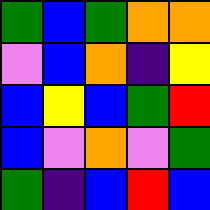[["green", "blue", "green", "orange", "orange"], ["violet", "blue", "orange", "indigo", "yellow"], ["blue", "yellow", "blue", "green", "red"], ["blue", "violet", "orange", "violet", "green"], ["green", "indigo", "blue", "red", "blue"]]